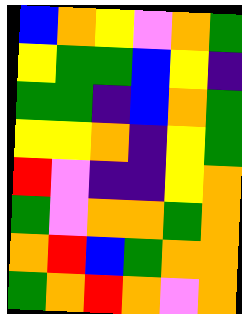[["blue", "orange", "yellow", "violet", "orange", "green"], ["yellow", "green", "green", "blue", "yellow", "indigo"], ["green", "green", "indigo", "blue", "orange", "green"], ["yellow", "yellow", "orange", "indigo", "yellow", "green"], ["red", "violet", "indigo", "indigo", "yellow", "orange"], ["green", "violet", "orange", "orange", "green", "orange"], ["orange", "red", "blue", "green", "orange", "orange"], ["green", "orange", "red", "orange", "violet", "orange"]]